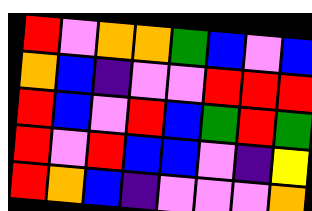[["red", "violet", "orange", "orange", "green", "blue", "violet", "blue"], ["orange", "blue", "indigo", "violet", "violet", "red", "red", "red"], ["red", "blue", "violet", "red", "blue", "green", "red", "green"], ["red", "violet", "red", "blue", "blue", "violet", "indigo", "yellow"], ["red", "orange", "blue", "indigo", "violet", "violet", "violet", "orange"]]